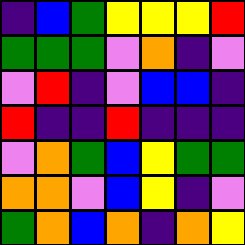[["indigo", "blue", "green", "yellow", "yellow", "yellow", "red"], ["green", "green", "green", "violet", "orange", "indigo", "violet"], ["violet", "red", "indigo", "violet", "blue", "blue", "indigo"], ["red", "indigo", "indigo", "red", "indigo", "indigo", "indigo"], ["violet", "orange", "green", "blue", "yellow", "green", "green"], ["orange", "orange", "violet", "blue", "yellow", "indigo", "violet"], ["green", "orange", "blue", "orange", "indigo", "orange", "yellow"]]